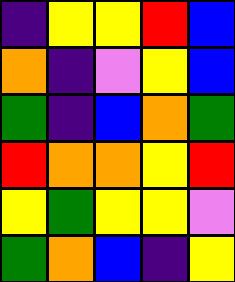[["indigo", "yellow", "yellow", "red", "blue"], ["orange", "indigo", "violet", "yellow", "blue"], ["green", "indigo", "blue", "orange", "green"], ["red", "orange", "orange", "yellow", "red"], ["yellow", "green", "yellow", "yellow", "violet"], ["green", "orange", "blue", "indigo", "yellow"]]